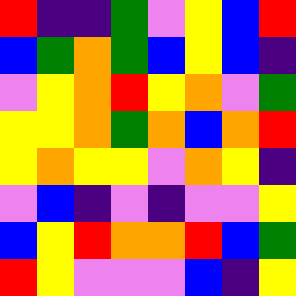[["red", "indigo", "indigo", "green", "violet", "yellow", "blue", "red"], ["blue", "green", "orange", "green", "blue", "yellow", "blue", "indigo"], ["violet", "yellow", "orange", "red", "yellow", "orange", "violet", "green"], ["yellow", "yellow", "orange", "green", "orange", "blue", "orange", "red"], ["yellow", "orange", "yellow", "yellow", "violet", "orange", "yellow", "indigo"], ["violet", "blue", "indigo", "violet", "indigo", "violet", "violet", "yellow"], ["blue", "yellow", "red", "orange", "orange", "red", "blue", "green"], ["red", "yellow", "violet", "violet", "violet", "blue", "indigo", "yellow"]]